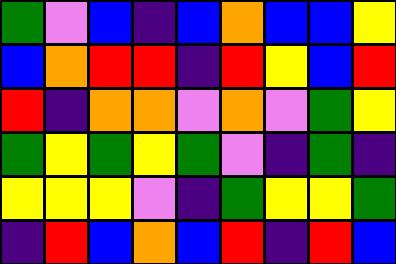[["green", "violet", "blue", "indigo", "blue", "orange", "blue", "blue", "yellow"], ["blue", "orange", "red", "red", "indigo", "red", "yellow", "blue", "red"], ["red", "indigo", "orange", "orange", "violet", "orange", "violet", "green", "yellow"], ["green", "yellow", "green", "yellow", "green", "violet", "indigo", "green", "indigo"], ["yellow", "yellow", "yellow", "violet", "indigo", "green", "yellow", "yellow", "green"], ["indigo", "red", "blue", "orange", "blue", "red", "indigo", "red", "blue"]]